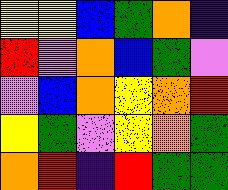[["yellow", "yellow", "blue", "green", "orange", "indigo"], ["red", "violet", "orange", "blue", "green", "violet"], ["violet", "blue", "orange", "yellow", "orange", "red"], ["yellow", "green", "violet", "yellow", "orange", "green"], ["orange", "red", "indigo", "red", "green", "green"]]